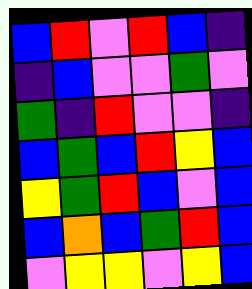[["blue", "red", "violet", "red", "blue", "indigo"], ["indigo", "blue", "violet", "violet", "green", "violet"], ["green", "indigo", "red", "violet", "violet", "indigo"], ["blue", "green", "blue", "red", "yellow", "blue"], ["yellow", "green", "red", "blue", "violet", "blue"], ["blue", "orange", "blue", "green", "red", "blue"], ["violet", "yellow", "yellow", "violet", "yellow", "blue"]]